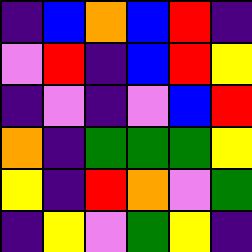[["indigo", "blue", "orange", "blue", "red", "indigo"], ["violet", "red", "indigo", "blue", "red", "yellow"], ["indigo", "violet", "indigo", "violet", "blue", "red"], ["orange", "indigo", "green", "green", "green", "yellow"], ["yellow", "indigo", "red", "orange", "violet", "green"], ["indigo", "yellow", "violet", "green", "yellow", "indigo"]]